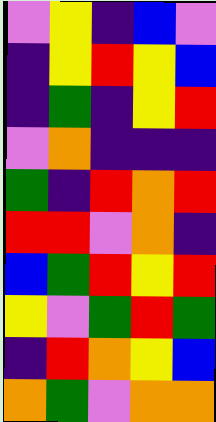[["violet", "yellow", "indigo", "blue", "violet"], ["indigo", "yellow", "red", "yellow", "blue"], ["indigo", "green", "indigo", "yellow", "red"], ["violet", "orange", "indigo", "indigo", "indigo"], ["green", "indigo", "red", "orange", "red"], ["red", "red", "violet", "orange", "indigo"], ["blue", "green", "red", "yellow", "red"], ["yellow", "violet", "green", "red", "green"], ["indigo", "red", "orange", "yellow", "blue"], ["orange", "green", "violet", "orange", "orange"]]